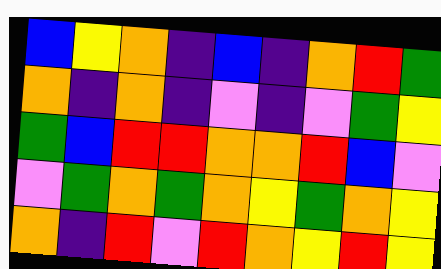[["blue", "yellow", "orange", "indigo", "blue", "indigo", "orange", "red", "green"], ["orange", "indigo", "orange", "indigo", "violet", "indigo", "violet", "green", "yellow"], ["green", "blue", "red", "red", "orange", "orange", "red", "blue", "violet"], ["violet", "green", "orange", "green", "orange", "yellow", "green", "orange", "yellow"], ["orange", "indigo", "red", "violet", "red", "orange", "yellow", "red", "yellow"]]